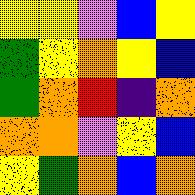[["yellow", "yellow", "violet", "blue", "yellow"], ["green", "yellow", "orange", "yellow", "blue"], ["green", "orange", "red", "indigo", "orange"], ["orange", "orange", "violet", "yellow", "blue"], ["yellow", "green", "orange", "blue", "orange"]]